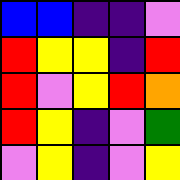[["blue", "blue", "indigo", "indigo", "violet"], ["red", "yellow", "yellow", "indigo", "red"], ["red", "violet", "yellow", "red", "orange"], ["red", "yellow", "indigo", "violet", "green"], ["violet", "yellow", "indigo", "violet", "yellow"]]